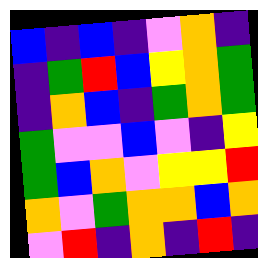[["blue", "indigo", "blue", "indigo", "violet", "orange", "indigo"], ["indigo", "green", "red", "blue", "yellow", "orange", "green"], ["indigo", "orange", "blue", "indigo", "green", "orange", "green"], ["green", "violet", "violet", "blue", "violet", "indigo", "yellow"], ["green", "blue", "orange", "violet", "yellow", "yellow", "red"], ["orange", "violet", "green", "orange", "orange", "blue", "orange"], ["violet", "red", "indigo", "orange", "indigo", "red", "indigo"]]